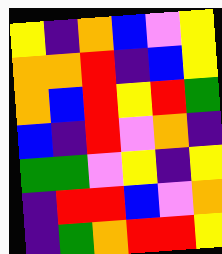[["yellow", "indigo", "orange", "blue", "violet", "yellow"], ["orange", "orange", "red", "indigo", "blue", "yellow"], ["orange", "blue", "red", "yellow", "red", "green"], ["blue", "indigo", "red", "violet", "orange", "indigo"], ["green", "green", "violet", "yellow", "indigo", "yellow"], ["indigo", "red", "red", "blue", "violet", "orange"], ["indigo", "green", "orange", "red", "red", "yellow"]]